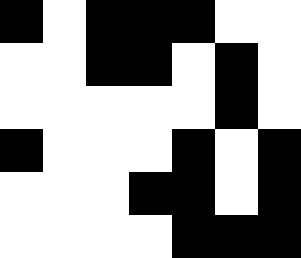[["black", "white", "black", "black", "black", "white", "white"], ["white", "white", "black", "black", "white", "black", "white"], ["white", "white", "white", "white", "white", "black", "white"], ["black", "white", "white", "white", "black", "white", "black"], ["white", "white", "white", "black", "black", "white", "black"], ["white", "white", "white", "white", "black", "black", "black"]]